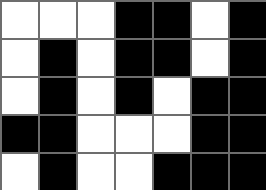[["white", "white", "white", "black", "black", "white", "black"], ["white", "black", "white", "black", "black", "white", "black"], ["white", "black", "white", "black", "white", "black", "black"], ["black", "black", "white", "white", "white", "black", "black"], ["white", "black", "white", "white", "black", "black", "black"]]